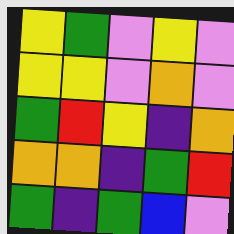[["yellow", "green", "violet", "yellow", "violet"], ["yellow", "yellow", "violet", "orange", "violet"], ["green", "red", "yellow", "indigo", "orange"], ["orange", "orange", "indigo", "green", "red"], ["green", "indigo", "green", "blue", "violet"]]